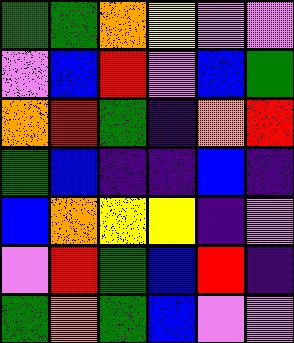[["green", "green", "orange", "yellow", "violet", "violet"], ["violet", "blue", "red", "violet", "blue", "green"], ["orange", "red", "green", "indigo", "orange", "red"], ["green", "blue", "indigo", "indigo", "blue", "indigo"], ["blue", "orange", "yellow", "yellow", "indigo", "violet"], ["violet", "red", "green", "blue", "red", "indigo"], ["green", "orange", "green", "blue", "violet", "violet"]]